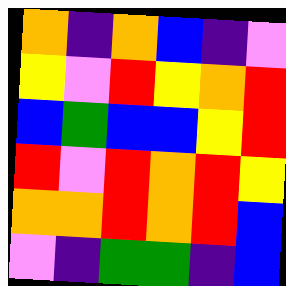[["orange", "indigo", "orange", "blue", "indigo", "violet"], ["yellow", "violet", "red", "yellow", "orange", "red"], ["blue", "green", "blue", "blue", "yellow", "red"], ["red", "violet", "red", "orange", "red", "yellow"], ["orange", "orange", "red", "orange", "red", "blue"], ["violet", "indigo", "green", "green", "indigo", "blue"]]